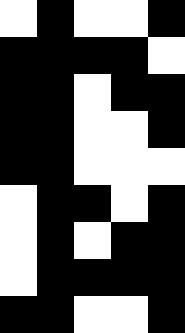[["white", "black", "white", "white", "black"], ["black", "black", "black", "black", "white"], ["black", "black", "white", "black", "black"], ["black", "black", "white", "white", "black"], ["black", "black", "white", "white", "white"], ["white", "black", "black", "white", "black"], ["white", "black", "white", "black", "black"], ["white", "black", "black", "black", "black"], ["black", "black", "white", "white", "black"]]